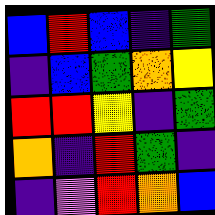[["blue", "red", "blue", "indigo", "green"], ["indigo", "blue", "green", "orange", "yellow"], ["red", "red", "yellow", "indigo", "green"], ["orange", "indigo", "red", "green", "indigo"], ["indigo", "violet", "red", "orange", "blue"]]